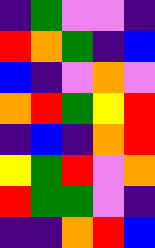[["indigo", "green", "violet", "violet", "indigo"], ["red", "orange", "green", "indigo", "blue"], ["blue", "indigo", "violet", "orange", "violet"], ["orange", "red", "green", "yellow", "red"], ["indigo", "blue", "indigo", "orange", "red"], ["yellow", "green", "red", "violet", "orange"], ["red", "green", "green", "violet", "indigo"], ["indigo", "indigo", "orange", "red", "blue"]]